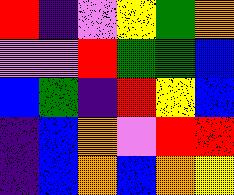[["red", "indigo", "violet", "yellow", "green", "orange"], ["violet", "violet", "red", "green", "green", "blue"], ["blue", "green", "indigo", "red", "yellow", "blue"], ["indigo", "blue", "orange", "violet", "red", "red"], ["indigo", "blue", "orange", "blue", "orange", "yellow"]]